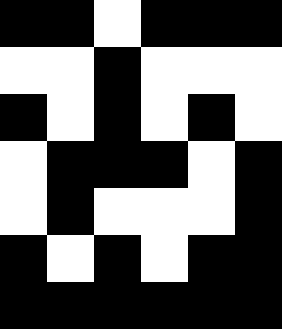[["black", "black", "white", "black", "black", "black"], ["white", "white", "black", "white", "white", "white"], ["black", "white", "black", "white", "black", "white"], ["white", "black", "black", "black", "white", "black"], ["white", "black", "white", "white", "white", "black"], ["black", "white", "black", "white", "black", "black"], ["black", "black", "black", "black", "black", "black"]]